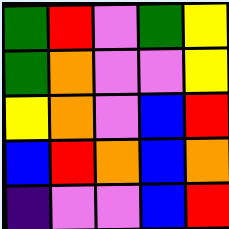[["green", "red", "violet", "green", "yellow"], ["green", "orange", "violet", "violet", "yellow"], ["yellow", "orange", "violet", "blue", "red"], ["blue", "red", "orange", "blue", "orange"], ["indigo", "violet", "violet", "blue", "red"]]